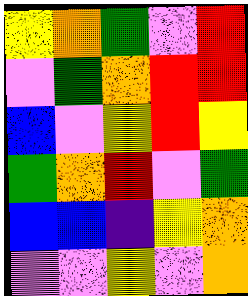[["yellow", "orange", "green", "violet", "red"], ["violet", "green", "orange", "red", "red"], ["blue", "violet", "yellow", "red", "yellow"], ["green", "orange", "red", "violet", "green"], ["blue", "blue", "indigo", "yellow", "orange"], ["violet", "violet", "yellow", "violet", "orange"]]